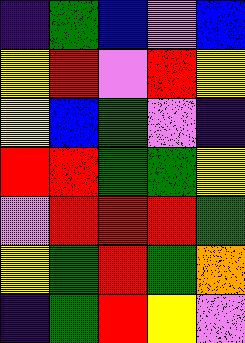[["indigo", "green", "blue", "violet", "blue"], ["yellow", "red", "violet", "red", "yellow"], ["yellow", "blue", "green", "violet", "indigo"], ["red", "red", "green", "green", "yellow"], ["violet", "red", "red", "red", "green"], ["yellow", "green", "red", "green", "orange"], ["indigo", "green", "red", "yellow", "violet"]]